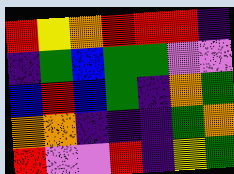[["red", "yellow", "orange", "red", "red", "red", "indigo"], ["indigo", "green", "blue", "green", "green", "violet", "violet"], ["blue", "red", "blue", "green", "indigo", "orange", "green"], ["orange", "orange", "indigo", "indigo", "indigo", "green", "orange"], ["red", "violet", "violet", "red", "indigo", "yellow", "green"]]